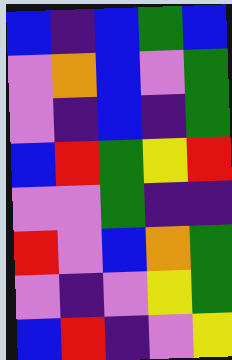[["blue", "indigo", "blue", "green", "blue"], ["violet", "orange", "blue", "violet", "green"], ["violet", "indigo", "blue", "indigo", "green"], ["blue", "red", "green", "yellow", "red"], ["violet", "violet", "green", "indigo", "indigo"], ["red", "violet", "blue", "orange", "green"], ["violet", "indigo", "violet", "yellow", "green"], ["blue", "red", "indigo", "violet", "yellow"]]